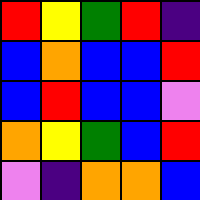[["red", "yellow", "green", "red", "indigo"], ["blue", "orange", "blue", "blue", "red"], ["blue", "red", "blue", "blue", "violet"], ["orange", "yellow", "green", "blue", "red"], ["violet", "indigo", "orange", "orange", "blue"]]